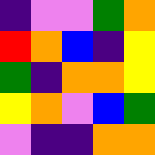[["indigo", "violet", "violet", "green", "orange"], ["red", "orange", "blue", "indigo", "yellow"], ["green", "indigo", "orange", "orange", "yellow"], ["yellow", "orange", "violet", "blue", "green"], ["violet", "indigo", "indigo", "orange", "orange"]]